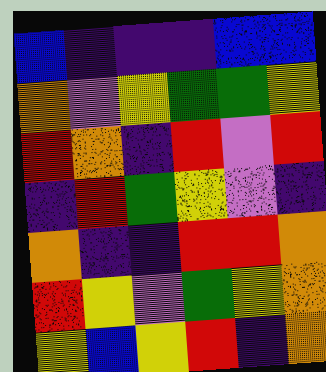[["blue", "indigo", "indigo", "indigo", "blue", "blue"], ["orange", "violet", "yellow", "green", "green", "yellow"], ["red", "orange", "indigo", "red", "violet", "red"], ["indigo", "red", "green", "yellow", "violet", "indigo"], ["orange", "indigo", "indigo", "red", "red", "orange"], ["red", "yellow", "violet", "green", "yellow", "orange"], ["yellow", "blue", "yellow", "red", "indigo", "orange"]]